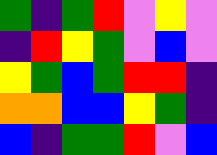[["green", "indigo", "green", "red", "violet", "yellow", "violet"], ["indigo", "red", "yellow", "green", "violet", "blue", "violet"], ["yellow", "green", "blue", "green", "red", "red", "indigo"], ["orange", "orange", "blue", "blue", "yellow", "green", "indigo"], ["blue", "indigo", "green", "green", "red", "violet", "blue"]]